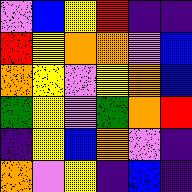[["violet", "blue", "yellow", "red", "indigo", "indigo"], ["red", "yellow", "orange", "orange", "violet", "blue"], ["orange", "yellow", "violet", "yellow", "orange", "blue"], ["green", "yellow", "violet", "green", "orange", "red"], ["indigo", "yellow", "blue", "orange", "violet", "indigo"], ["orange", "violet", "yellow", "indigo", "blue", "indigo"]]